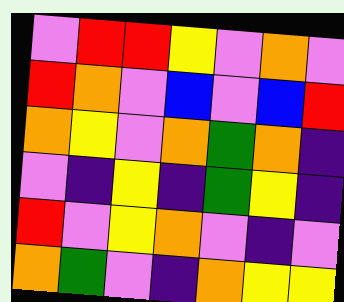[["violet", "red", "red", "yellow", "violet", "orange", "violet"], ["red", "orange", "violet", "blue", "violet", "blue", "red"], ["orange", "yellow", "violet", "orange", "green", "orange", "indigo"], ["violet", "indigo", "yellow", "indigo", "green", "yellow", "indigo"], ["red", "violet", "yellow", "orange", "violet", "indigo", "violet"], ["orange", "green", "violet", "indigo", "orange", "yellow", "yellow"]]